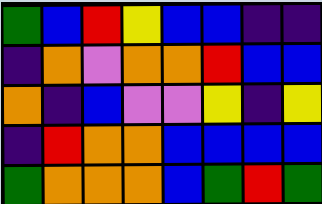[["green", "blue", "red", "yellow", "blue", "blue", "indigo", "indigo"], ["indigo", "orange", "violet", "orange", "orange", "red", "blue", "blue"], ["orange", "indigo", "blue", "violet", "violet", "yellow", "indigo", "yellow"], ["indigo", "red", "orange", "orange", "blue", "blue", "blue", "blue"], ["green", "orange", "orange", "orange", "blue", "green", "red", "green"]]